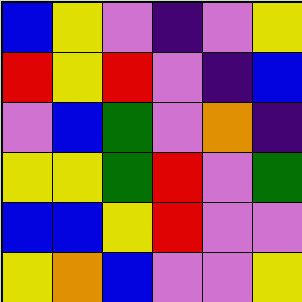[["blue", "yellow", "violet", "indigo", "violet", "yellow"], ["red", "yellow", "red", "violet", "indigo", "blue"], ["violet", "blue", "green", "violet", "orange", "indigo"], ["yellow", "yellow", "green", "red", "violet", "green"], ["blue", "blue", "yellow", "red", "violet", "violet"], ["yellow", "orange", "blue", "violet", "violet", "yellow"]]